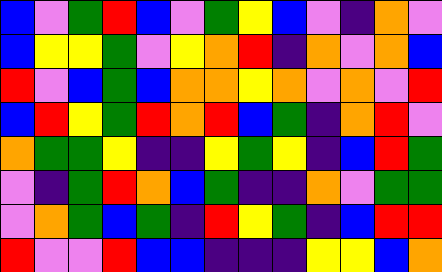[["blue", "violet", "green", "red", "blue", "violet", "green", "yellow", "blue", "violet", "indigo", "orange", "violet"], ["blue", "yellow", "yellow", "green", "violet", "yellow", "orange", "red", "indigo", "orange", "violet", "orange", "blue"], ["red", "violet", "blue", "green", "blue", "orange", "orange", "yellow", "orange", "violet", "orange", "violet", "red"], ["blue", "red", "yellow", "green", "red", "orange", "red", "blue", "green", "indigo", "orange", "red", "violet"], ["orange", "green", "green", "yellow", "indigo", "indigo", "yellow", "green", "yellow", "indigo", "blue", "red", "green"], ["violet", "indigo", "green", "red", "orange", "blue", "green", "indigo", "indigo", "orange", "violet", "green", "green"], ["violet", "orange", "green", "blue", "green", "indigo", "red", "yellow", "green", "indigo", "blue", "red", "red"], ["red", "violet", "violet", "red", "blue", "blue", "indigo", "indigo", "indigo", "yellow", "yellow", "blue", "orange"]]